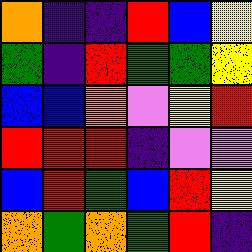[["orange", "indigo", "indigo", "red", "blue", "yellow"], ["green", "indigo", "red", "green", "green", "yellow"], ["blue", "blue", "orange", "violet", "yellow", "red"], ["red", "red", "red", "indigo", "violet", "violet"], ["blue", "red", "green", "blue", "red", "yellow"], ["orange", "green", "orange", "green", "red", "indigo"]]